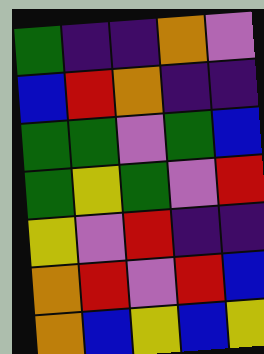[["green", "indigo", "indigo", "orange", "violet"], ["blue", "red", "orange", "indigo", "indigo"], ["green", "green", "violet", "green", "blue"], ["green", "yellow", "green", "violet", "red"], ["yellow", "violet", "red", "indigo", "indigo"], ["orange", "red", "violet", "red", "blue"], ["orange", "blue", "yellow", "blue", "yellow"]]